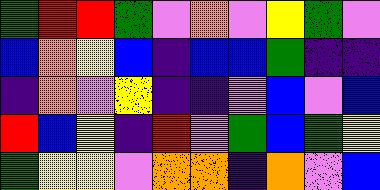[["green", "red", "red", "green", "violet", "orange", "violet", "yellow", "green", "violet"], ["blue", "orange", "yellow", "blue", "indigo", "blue", "blue", "green", "indigo", "indigo"], ["indigo", "orange", "violet", "yellow", "indigo", "indigo", "violet", "blue", "violet", "blue"], ["red", "blue", "yellow", "indigo", "red", "violet", "green", "blue", "green", "yellow"], ["green", "yellow", "yellow", "violet", "orange", "orange", "indigo", "orange", "violet", "blue"]]